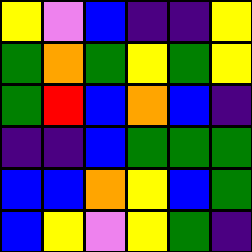[["yellow", "violet", "blue", "indigo", "indigo", "yellow"], ["green", "orange", "green", "yellow", "green", "yellow"], ["green", "red", "blue", "orange", "blue", "indigo"], ["indigo", "indigo", "blue", "green", "green", "green"], ["blue", "blue", "orange", "yellow", "blue", "green"], ["blue", "yellow", "violet", "yellow", "green", "indigo"]]